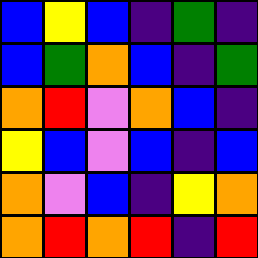[["blue", "yellow", "blue", "indigo", "green", "indigo"], ["blue", "green", "orange", "blue", "indigo", "green"], ["orange", "red", "violet", "orange", "blue", "indigo"], ["yellow", "blue", "violet", "blue", "indigo", "blue"], ["orange", "violet", "blue", "indigo", "yellow", "orange"], ["orange", "red", "orange", "red", "indigo", "red"]]